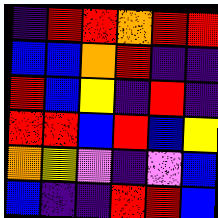[["indigo", "red", "red", "orange", "red", "red"], ["blue", "blue", "orange", "red", "indigo", "indigo"], ["red", "blue", "yellow", "indigo", "red", "indigo"], ["red", "red", "blue", "red", "blue", "yellow"], ["orange", "yellow", "violet", "indigo", "violet", "blue"], ["blue", "indigo", "indigo", "red", "red", "blue"]]